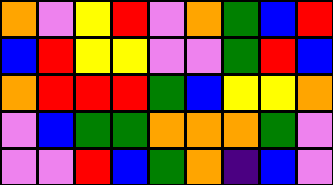[["orange", "violet", "yellow", "red", "violet", "orange", "green", "blue", "red"], ["blue", "red", "yellow", "yellow", "violet", "violet", "green", "red", "blue"], ["orange", "red", "red", "red", "green", "blue", "yellow", "yellow", "orange"], ["violet", "blue", "green", "green", "orange", "orange", "orange", "green", "violet"], ["violet", "violet", "red", "blue", "green", "orange", "indigo", "blue", "violet"]]